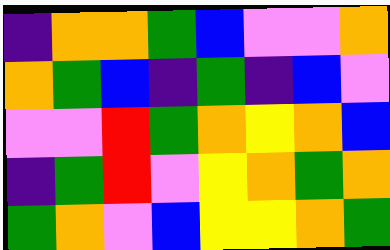[["indigo", "orange", "orange", "green", "blue", "violet", "violet", "orange"], ["orange", "green", "blue", "indigo", "green", "indigo", "blue", "violet"], ["violet", "violet", "red", "green", "orange", "yellow", "orange", "blue"], ["indigo", "green", "red", "violet", "yellow", "orange", "green", "orange"], ["green", "orange", "violet", "blue", "yellow", "yellow", "orange", "green"]]